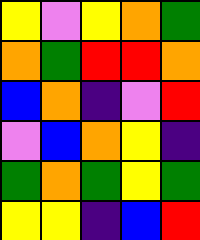[["yellow", "violet", "yellow", "orange", "green"], ["orange", "green", "red", "red", "orange"], ["blue", "orange", "indigo", "violet", "red"], ["violet", "blue", "orange", "yellow", "indigo"], ["green", "orange", "green", "yellow", "green"], ["yellow", "yellow", "indigo", "blue", "red"]]